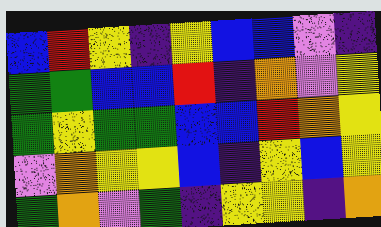[["blue", "red", "yellow", "indigo", "yellow", "blue", "blue", "violet", "indigo"], ["green", "green", "blue", "blue", "red", "indigo", "orange", "violet", "yellow"], ["green", "yellow", "green", "green", "blue", "blue", "red", "orange", "yellow"], ["violet", "orange", "yellow", "yellow", "blue", "indigo", "yellow", "blue", "yellow"], ["green", "orange", "violet", "green", "indigo", "yellow", "yellow", "indigo", "orange"]]